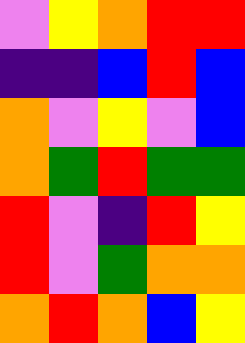[["violet", "yellow", "orange", "red", "red"], ["indigo", "indigo", "blue", "red", "blue"], ["orange", "violet", "yellow", "violet", "blue"], ["orange", "green", "red", "green", "green"], ["red", "violet", "indigo", "red", "yellow"], ["red", "violet", "green", "orange", "orange"], ["orange", "red", "orange", "blue", "yellow"]]